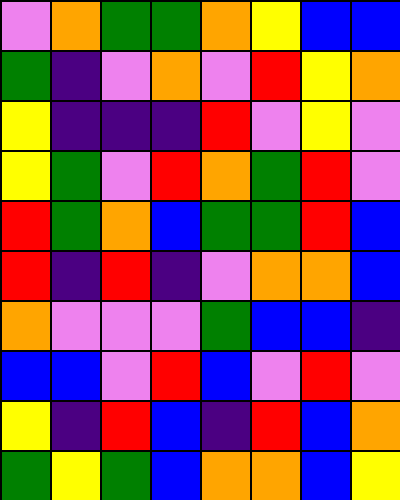[["violet", "orange", "green", "green", "orange", "yellow", "blue", "blue"], ["green", "indigo", "violet", "orange", "violet", "red", "yellow", "orange"], ["yellow", "indigo", "indigo", "indigo", "red", "violet", "yellow", "violet"], ["yellow", "green", "violet", "red", "orange", "green", "red", "violet"], ["red", "green", "orange", "blue", "green", "green", "red", "blue"], ["red", "indigo", "red", "indigo", "violet", "orange", "orange", "blue"], ["orange", "violet", "violet", "violet", "green", "blue", "blue", "indigo"], ["blue", "blue", "violet", "red", "blue", "violet", "red", "violet"], ["yellow", "indigo", "red", "blue", "indigo", "red", "blue", "orange"], ["green", "yellow", "green", "blue", "orange", "orange", "blue", "yellow"]]